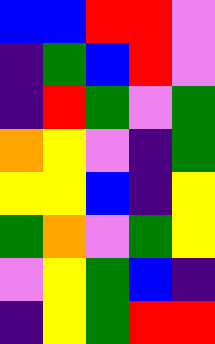[["blue", "blue", "red", "red", "violet"], ["indigo", "green", "blue", "red", "violet"], ["indigo", "red", "green", "violet", "green"], ["orange", "yellow", "violet", "indigo", "green"], ["yellow", "yellow", "blue", "indigo", "yellow"], ["green", "orange", "violet", "green", "yellow"], ["violet", "yellow", "green", "blue", "indigo"], ["indigo", "yellow", "green", "red", "red"]]